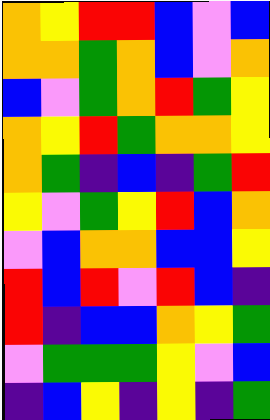[["orange", "yellow", "red", "red", "blue", "violet", "blue"], ["orange", "orange", "green", "orange", "blue", "violet", "orange"], ["blue", "violet", "green", "orange", "red", "green", "yellow"], ["orange", "yellow", "red", "green", "orange", "orange", "yellow"], ["orange", "green", "indigo", "blue", "indigo", "green", "red"], ["yellow", "violet", "green", "yellow", "red", "blue", "orange"], ["violet", "blue", "orange", "orange", "blue", "blue", "yellow"], ["red", "blue", "red", "violet", "red", "blue", "indigo"], ["red", "indigo", "blue", "blue", "orange", "yellow", "green"], ["violet", "green", "green", "green", "yellow", "violet", "blue"], ["indigo", "blue", "yellow", "indigo", "yellow", "indigo", "green"]]